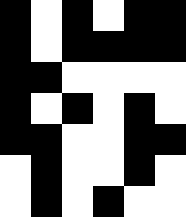[["black", "white", "black", "white", "black", "black"], ["black", "white", "black", "black", "black", "black"], ["black", "black", "white", "white", "white", "white"], ["black", "white", "black", "white", "black", "white"], ["black", "black", "white", "white", "black", "black"], ["white", "black", "white", "white", "black", "white"], ["white", "black", "white", "black", "white", "white"]]